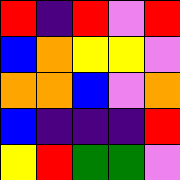[["red", "indigo", "red", "violet", "red"], ["blue", "orange", "yellow", "yellow", "violet"], ["orange", "orange", "blue", "violet", "orange"], ["blue", "indigo", "indigo", "indigo", "red"], ["yellow", "red", "green", "green", "violet"]]